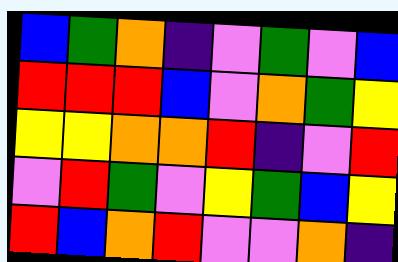[["blue", "green", "orange", "indigo", "violet", "green", "violet", "blue"], ["red", "red", "red", "blue", "violet", "orange", "green", "yellow"], ["yellow", "yellow", "orange", "orange", "red", "indigo", "violet", "red"], ["violet", "red", "green", "violet", "yellow", "green", "blue", "yellow"], ["red", "blue", "orange", "red", "violet", "violet", "orange", "indigo"]]